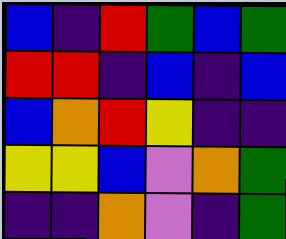[["blue", "indigo", "red", "green", "blue", "green"], ["red", "red", "indigo", "blue", "indigo", "blue"], ["blue", "orange", "red", "yellow", "indigo", "indigo"], ["yellow", "yellow", "blue", "violet", "orange", "green"], ["indigo", "indigo", "orange", "violet", "indigo", "green"]]